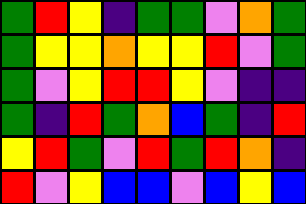[["green", "red", "yellow", "indigo", "green", "green", "violet", "orange", "green"], ["green", "yellow", "yellow", "orange", "yellow", "yellow", "red", "violet", "green"], ["green", "violet", "yellow", "red", "red", "yellow", "violet", "indigo", "indigo"], ["green", "indigo", "red", "green", "orange", "blue", "green", "indigo", "red"], ["yellow", "red", "green", "violet", "red", "green", "red", "orange", "indigo"], ["red", "violet", "yellow", "blue", "blue", "violet", "blue", "yellow", "blue"]]